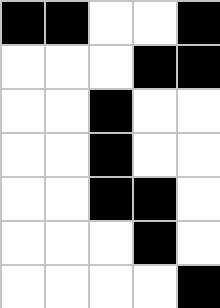[["black", "black", "white", "white", "black"], ["white", "white", "white", "black", "black"], ["white", "white", "black", "white", "white"], ["white", "white", "black", "white", "white"], ["white", "white", "black", "black", "white"], ["white", "white", "white", "black", "white"], ["white", "white", "white", "white", "black"]]